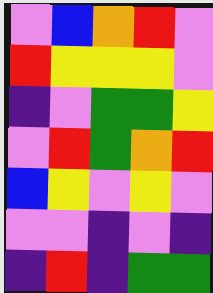[["violet", "blue", "orange", "red", "violet"], ["red", "yellow", "yellow", "yellow", "violet"], ["indigo", "violet", "green", "green", "yellow"], ["violet", "red", "green", "orange", "red"], ["blue", "yellow", "violet", "yellow", "violet"], ["violet", "violet", "indigo", "violet", "indigo"], ["indigo", "red", "indigo", "green", "green"]]